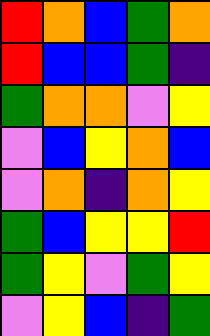[["red", "orange", "blue", "green", "orange"], ["red", "blue", "blue", "green", "indigo"], ["green", "orange", "orange", "violet", "yellow"], ["violet", "blue", "yellow", "orange", "blue"], ["violet", "orange", "indigo", "orange", "yellow"], ["green", "blue", "yellow", "yellow", "red"], ["green", "yellow", "violet", "green", "yellow"], ["violet", "yellow", "blue", "indigo", "green"]]